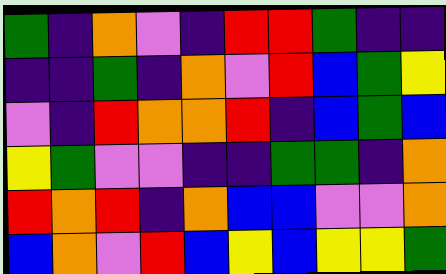[["green", "indigo", "orange", "violet", "indigo", "red", "red", "green", "indigo", "indigo"], ["indigo", "indigo", "green", "indigo", "orange", "violet", "red", "blue", "green", "yellow"], ["violet", "indigo", "red", "orange", "orange", "red", "indigo", "blue", "green", "blue"], ["yellow", "green", "violet", "violet", "indigo", "indigo", "green", "green", "indigo", "orange"], ["red", "orange", "red", "indigo", "orange", "blue", "blue", "violet", "violet", "orange"], ["blue", "orange", "violet", "red", "blue", "yellow", "blue", "yellow", "yellow", "green"]]